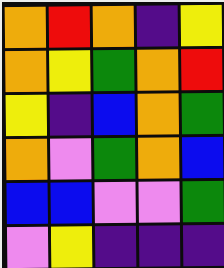[["orange", "red", "orange", "indigo", "yellow"], ["orange", "yellow", "green", "orange", "red"], ["yellow", "indigo", "blue", "orange", "green"], ["orange", "violet", "green", "orange", "blue"], ["blue", "blue", "violet", "violet", "green"], ["violet", "yellow", "indigo", "indigo", "indigo"]]